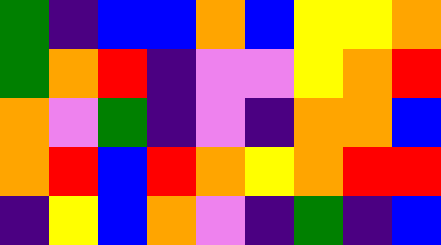[["green", "indigo", "blue", "blue", "orange", "blue", "yellow", "yellow", "orange"], ["green", "orange", "red", "indigo", "violet", "violet", "yellow", "orange", "red"], ["orange", "violet", "green", "indigo", "violet", "indigo", "orange", "orange", "blue"], ["orange", "red", "blue", "red", "orange", "yellow", "orange", "red", "red"], ["indigo", "yellow", "blue", "orange", "violet", "indigo", "green", "indigo", "blue"]]